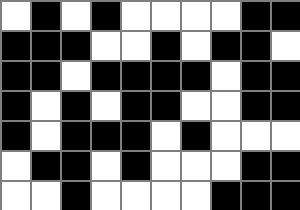[["white", "black", "white", "black", "white", "white", "white", "white", "black", "black"], ["black", "black", "black", "white", "white", "black", "white", "black", "black", "white"], ["black", "black", "white", "black", "black", "black", "black", "white", "black", "black"], ["black", "white", "black", "white", "black", "black", "white", "white", "black", "black"], ["black", "white", "black", "black", "black", "white", "black", "white", "white", "white"], ["white", "black", "black", "white", "black", "white", "white", "white", "black", "black"], ["white", "white", "black", "white", "white", "white", "white", "black", "black", "black"]]